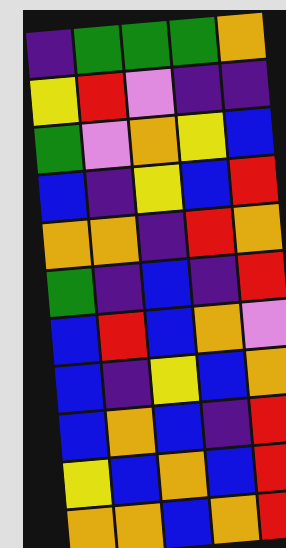[["indigo", "green", "green", "green", "orange"], ["yellow", "red", "violet", "indigo", "indigo"], ["green", "violet", "orange", "yellow", "blue"], ["blue", "indigo", "yellow", "blue", "red"], ["orange", "orange", "indigo", "red", "orange"], ["green", "indigo", "blue", "indigo", "red"], ["blue", "red", "blue", "orange", "violet"], ["blue", "indigo", "yellow", "blue", "orange"], ["blue", "orange", "blue", "indigo", "red"], ["yellow", "blue", "orange", "blue", "red"], ["orange", "orange", "blue", "orange", "red"]]